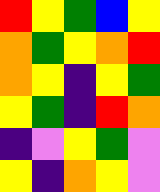[["red", "yellow", "green", "blue", "yellow"], ["orange", "green", "yellow", "orange", "red"], ["orange", "yellow", "indigo", "yellow", "green"], ["yellow", "green", "indigo", "red", "orange"], ["indigo", "violet", "yellow", "green", "violet"], ["yellow", "indigo", "orange", "yellow", "violet"]]